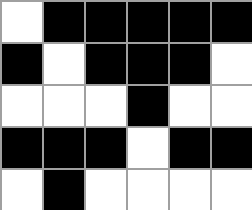[["white", "black", "black", "black", "black", "black"], ["black", "white", "black", "black", "black", "white"], ["white", "white", "white", "black", "white", "white"], ["black", "black", "black", "white", "black", "black"], ["white", "black", "white", "white", "white", "white"]]